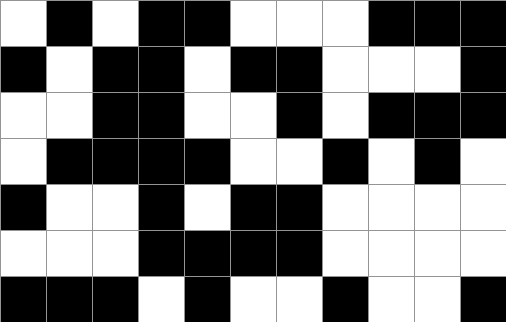[["white", "black", "white", "black", "black", "white", "white", "white", "black", "black", "black"], ["black", "white", "black", "black", "white", "black", "black", "white", "white", "white", "black"], ["white", "white", "black", "black", "white", "white", "black", "white", "black", "black", "black"], ["white", "black", "black", "black", "black", "white", "white", "black", "white", "black", "white"], ["black", "white", "white", "black", "white", "black", "black", "white", "white", "white", "white"], ["white", "white", "white", "black", "black", "black", "black", "white", "white", "white", "white"], ["black", "black", "black", "white", "black", "white", "white", "black", "white", "white", "black"]]